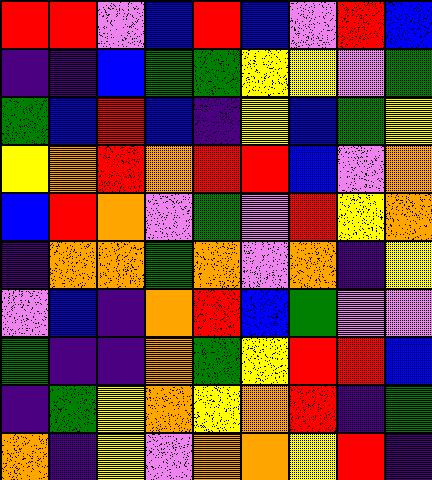[["red", "red", "violet", "blue", "red", "blue", "violet", "red", "blue"], ["indigo", "indigo", "blue", "green", "green", "yellow", "yellow", "violet", "green"], ["green", "blue", "red", "blue", "indigo", "yellow", "blue", "green", "yellow"], ["yellow", "orange", "red", "orange", "red", "red", "blue", "violet", "orange"], ["blue", "red", "orange", "violet", "green", "violet", "red", "yellow", "orange"], ["indigo", "orange", "orange", "green", "orange", "violet", "orange", "indigo", "yellow"], ["violet", "blue", "indigo", "orange", "red", "blue", "green", "violet", "violet"], ["green", "indigo", "indigo", "orange", "green", "yellow", "red", "red", "blue"], ["indigo", "green", "yellow", "orange", "yellow", "orange", "red", "indigo", "green"], ["orange", "indigo", "yellow", "violet", "orange", "orange", "yellow", "red", "indigo"]]